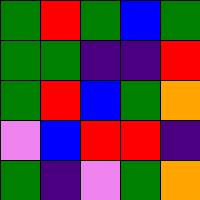[["green", "red", "green", "blue", "green"], ["green", "green", "indigo", "indigo", "red"], ["green", "red", "blue", "green", "orange"], ["violet", "blue", "red", "red", "indigo"], ["green", "indigo", "violet", "green", "orange"]]